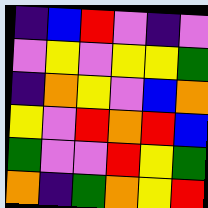[["indigo", "blue", "red", "violet", "indigo", "violet"], ["violet", "yellow", "violet", "yellow", "yellow", "green"], ["indigo", "orange", "yellow", "violet", "blue", "orange"], ["yellow", "violet", "red", "orange", "red", "blue"], ["green", "violet", "violet", "red", "yellow", "green"], ["orange", "indigo", "green", "orange", "yellow", "red"]]